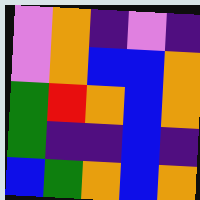[["violet", "orange", "indigo", "violet", "indigo"], ["violet", "orange", "blue", "blue", "orange"], ["green", "red", "orange", "blue", "orange"], ["green", "indigo", "indigo", "blue", "indigo"], ["blue", "green", "orange", "blue", "orange"]]